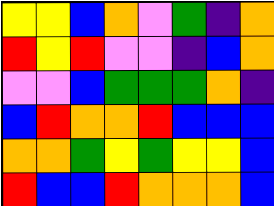[["yellow", "yellow", "blue", "orange", "violet", "green", "indigo", "orange"], ["red", "yellow", "red", "violet", "violet", "indigo", "blue", "orange"], ["violet", "violet", "blue", "green", "green", "green", "orange", "indigo"], ["blue", "red", "orange", "orange", "red", "blue", "blue", "blue"], ["orange", "orange", "green", "yellow", "green", "yellow", "yellow", "blue"], ["red", "blue", "blue", "red", "orange", "orange", "orange", "blue"]]